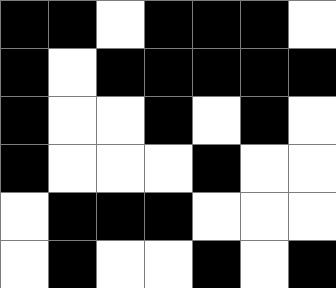[["black", "black", "white", "black", "black", "black", "white"], ["black", "white", "black", "black", "black", "black", "black"], ["black", "white", "white", "black", "white", "black", "white"], ["black", "white", "white", "white", "black", "white", "white"], ["white", "black", "black", "black", "white", "white", "white"], ["white", "black", "white", "white", "black", "white", "black"]]